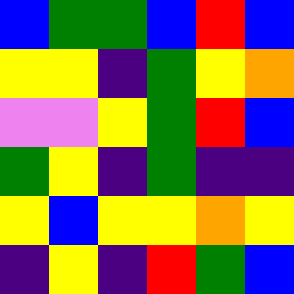[["blue", "green", "green", "blue", "red", "blue"], ["yellow", "yellow", "indigo", "green", "yellow", "orange"], ["violet", "violet", "yellow", "green", "red", "blue"], ["green", "yellow", "indigo", "green", "indigo", "indigo"], ["yellow", "blue", "yellow", "yellow", "orange", "yellow"], ["indigo", "yellow", "indigo", "red", "green", "blue"]]